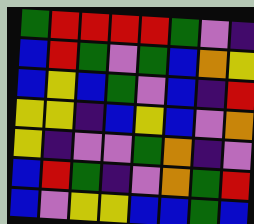[["green", "red", "red", "red", "red", "green", "violet", "indigo"], ["blue", "red", "green", "violet", "green", "blue", "orange", "yellow"], ["blue", "yellow", "blue", "green", "violet", "blue", "indigo", "red"], ["yellow", "yellow", "indigo", "blue", "yellow", "blue", "violet", "orange"], ["yellow", "indigo", "violet", "violet", "green", "orange", "indigo", "violet"], ["blue", "red", "green", "indigo", "violet", "orange", "green", "red"], ["blue", "violet", "yellow", "yellow", "blue", "blue", "green", "blue"]]